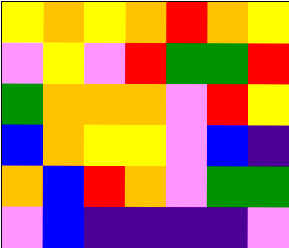[["yellow", "orange", "yellow", "orange", "red", "orange", "yellow"], ["violet", "yellow", "violet", "red", "green", "green", "red"], ["green", "orange", "orange", "orange", "violet", "red", "yellow"], ["blue", "orange", "yellow", "yellow", "violet", "blue", "indigo"], ["orange", "blue", "red", "orange", "violet", "green", "green"], ["violet", "blue", "indigo", "indigo", "indigo", "indigo", "violet"]]